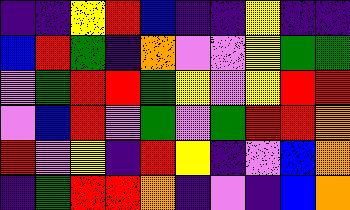[["indigo", "indigo", "yellow", "red", "blue", "indigo", "indigo", "yellow", "indigo", "indigo"], ["blue", "red", "green", "indigo", "orange", "violet", "violet", "yellow", "green", "green"], ["violet", "green", "red", "red", "green", "yellow", "violet", "yellow", "red", "red"], ["violet", "blue", "red", "violet", "green", "violet", "green", "red", "red", "orange"], ["red", "violet", "yellow", "indigo", "red", "yellow", "indigo", "violet", "blue", "orange"], ["indigo", "green", "red", "red", "orange", "indigo", "violet", "indigo", "blue", "orange"]]